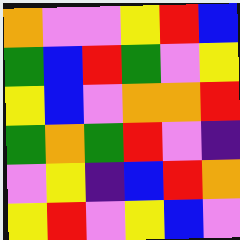[["orange", "violet", "violet", "yellow", "red", "blue"], ["green", "blue", "red", "green", "violet", "yellow"], ["yellow", "blue", "violet", "orange", "orange", "red"], ["green", "orange", "green", "red", "violet", "indigo"], ["violet", "yellow", "indigo", "blue", "red", "orange"], ["yellow", "red", "violet", "yellow", "blue", "violet"]]